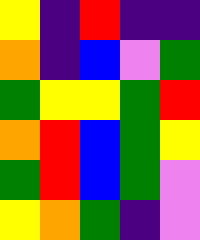[["yellow", "indigo", "red", "indigo", "indigo"], ["orange", "indigo", "blue", "violet", "green"], ["green", "yellow", "yellow", "green", "red"], ["orange", "red", "blue", "green", "yellow"], ["green", "red", "blue", "green", "violet"], ["yellow", "orange", "green", "indigo", "violet"]]